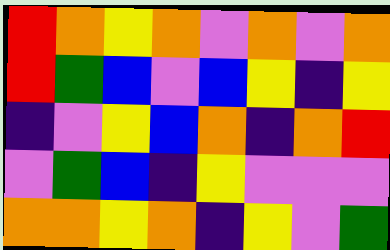[["red", "orange", "yellow", "orange", "violet", "orange", "violet", "orange"], ["red", "green", "blue", "violet", "blue", "yellow", "indigo", "yellow"], ["indigo", "violet", "yellow", "blue", "orange", "indigo", "orange", "red"], ["violet", "green", "blue", "indigo", "yellow", "violet", "violet", "violet"], ["orange", "orange", "yellow", "orange", "indigo", "yellow", "violet", "green"]]